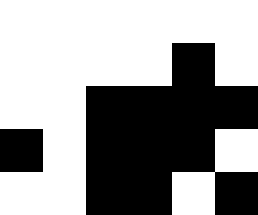[["white", "white", "white", "white", "white", "white"], ["white", "white", "white", "white", "black", "white"], ["white", "white", "black", "black", "black", "black"], ["black", "white", "black", "black", "black", "white"], ["white", "white", "black", "black", "white", "black"]]